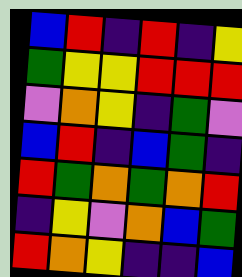[["blue", "red", "indigo", "red", "indigo", "yellow"], ["green", "yellow", "yellow", "red", "red", "red"], ["violet", "orange", "yellow", "indigo", "green", "violet"], ["blue", "red", "indigo", "blue", "green", "indigo"], ["red", "green", "orange", "green", "orange", "red"], ["indigo", "yellow", "violet", "orange", "blue", "green"], ["red", "orange", "yellow", "indigo", "indigo", "blue"]]